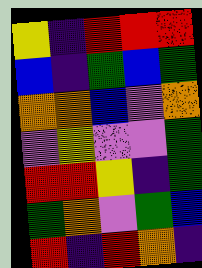[["yellow", "indigo", "red", "red", "red"], ["blue", "indigo", "green", "blue", "green"], ["orange", "orange", "blue", "violet", "orange"], ["violet", "yellow", "violet", "violet", "green"], ["red", "red", "yellow", "indigo", "green"], ["green", "orange", "violet", "green", "blue"], ["red", "indigo", "red", "orange", "indigo"]]